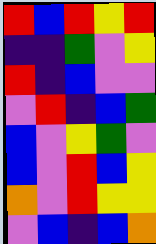[["red", "blue", "red", "yellow", "red"], ["indigo", "indigo", "green", "violet", "yellow"], ["red", "indigo", "blue", "violet", "violet"], ["violet", "red", "indigo", "blue", "green"], ["blue", "violet", "yellow", "green", "violet"], ["blue", "violet", "red", "blue", "yellow"], ["orange", "violet", "red", "yellow", "yellow"], ["violet", "blue", "indigo", "blue", "orange"]]